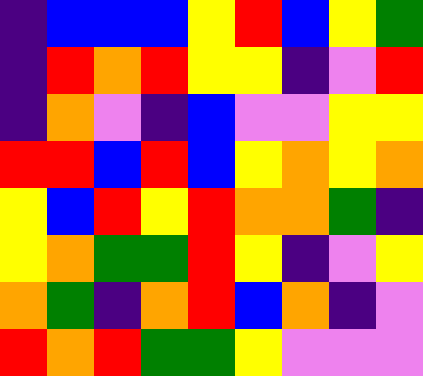[["indigo", "blue", "blue", "blue", "yellow", "red", "blue", "yellow", "green"], ["indigo", "red", "orange", "red", "yellow", "yellow", "indigo", "violet", "red"], ["indigo", "orange", "violet", "indigo", "blue", "violet", "violet", "yellow", "yellow"], ["red", "red", "blue", "red", "blue", "yellow", "orange", "yellow", "orange"], ["yellow", "blue", "red", "yellow", "red", "orange", "orange", "green", "indigo"], ["yellow", "orange", "green", "green", "red", "yellow", "indigo", "violet", "yellow"], ["orange", "green", "indigo", "orange", "red", "blue", "orange", "indigo", "violet"], ["red", "orange", "red", "green", "green", "yellow", "violet", "violet", "violet"]]